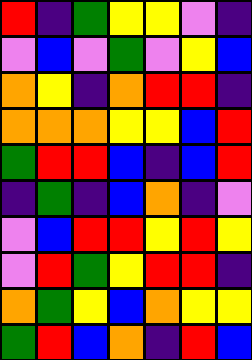[["red", "indigo", "green", "yellow", "yellow", "violet", "indigo"], ["violet", "blue", "violet", "green", "violet", "yellow", "blue"], ["orange", "yellow", "indigo", "orange", "red", "red", "indigo"], ["orange", "orange", "orange", "yellow", "yellow", "blue", "red"], ["green", "red", "red", "blue", "indigo", "blue", "red"], ["indigo", "green", "indigo", "blue", "orange", "indigo", "violet"], ["violet", "blue", "red", "red", "yellow", "red", "yellow"], ["violet", "red", "green", "yellow", "red", "red", "indigo"], ["orange", "green", "yellow", "blue", "orange", "yellow", "yellow"], ["green", "red", "blue", "orange", "indigo", "red", "blue"]]